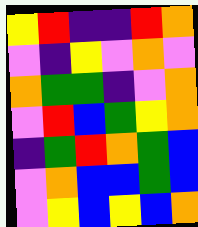[["yellow", "red", "indigo", "indigo", "red", "orange"], ["violet", "indigo", "yellow", "violet", "orange", "violet"], ["orange", "green", "green", "indigo", "violet", "orange"], ["violet", "red", "blue", "green", "yellow", "orange"], ["indigo", "green", "red", "orange", "green", "blue"], ["violet", "orange", "blue", "blue", "green", "blue"], ["violet", "yellow", "blue", "yellow", "blue", "orange"]]